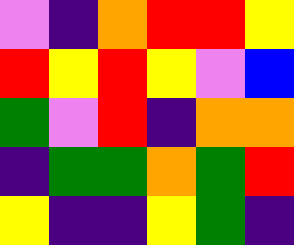[["violet", "indigo", "orange", "red", "red", "yellow"], ["red", "yellow", "red", "yellow", "violet", "blue"], ["green", "violet", "red", "indigo", "orange", "orange"], ["indigo", "green", "green", "orange", "green", "red"], ["yellow", "indigo", "indigo", "yellow", "green", "indigo"]]